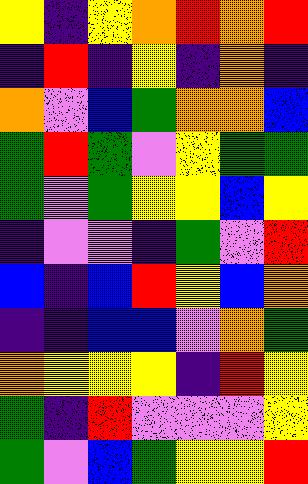[["yellow", "indigo", "yellow", "orange", "red", "orange", "red"], ["indigo", "red", "indigo", "yellow", "indigo", "orange", "indigo"], ["orange", "violet", "blue", "green", "orange", "orange", "blue"], ["green", "red", "green", "violet", "yellow", "green", "green"], ["green", "violet", "green", "yellow", "yellow", "blue", "yellow"], ["indigo", "violet", "violet", "indigo", "green", "violet", "red"], ["blue", "indigo", "blue", "red", "yellow", "blue", "orange"], ["indigo", "indigo", "blue", "blue", "violet", "orange", "green"], ["orange", "yellow", "yellow", "yellow", "indigo", "red", "yellow"], ["green", "indigo", "red", "violet", "violet", "violet", "yellow"], ["green", "violet", "blue", "green", "yellow", "yellow", "red"]]